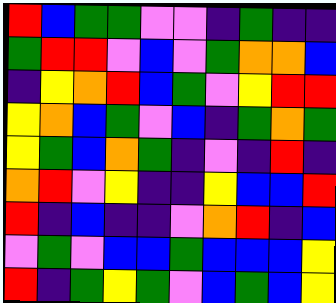[["red", "blue", "green", "green", "violet", "violet", "indigo", "green", "indigo", "indigo"], ["green", "red", "red", "violet", "blue", "violet", "green", "orange", "orange", "blue"], ["indigo", "yellow", "orange", "red", "blue", "green", "violet", "yellow", "red", "red"], ["yellow", "orange", "blue", "green", "violet", "blue", "indigo", "green", "orange", "green"], ["yellow", "green", "blue", "orange", "green", "indigo", "violet", "indigo", "red", "indigo"], ["orange", "red", "violet", "yellow", "indigo", "indigo", "yellow", "blue", "blue", "red"], ["red", "indigo", "blue", "indigo", "indigo", "violet", "orange", "red", "indigo", "blue"], ["violet", "green", "violet", "blue", "blue", "green", "blue", "blue", "blue", "yellow"], ["red", "indigo", "green", "yellow", "green", "violet", "blue", "green", "blue", "yellow"]]